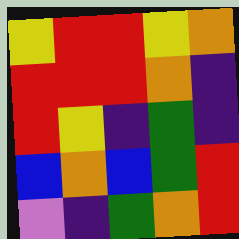[["yellow", "red", "red", "yellow", "orange"], ["red", "red", "red", "orange", "indigo"], ["red", "yellow", "indigo", "green", "indigo"], ["blue", "orange", "blue", "green", "red"], ["violet", "indigo", "green", "orange", "red"]]